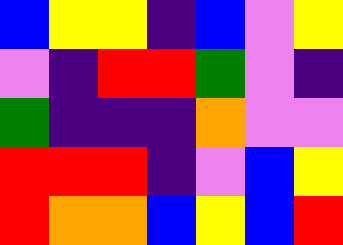[["blue", "yellow", "yellow", "indigo", "blue", "violet", "yellow"], ["violet", "indigo", "red", "red", "green", "violet", "indigo"], ["green", "indigo", "indigo", "indigo", "orange", "violet", "violet"], ["red", "red", "red", "indigo", "violet", "blue", "yellow"], ["red", "orange", "orange", "blue", "yellow", "blue", "red"]]